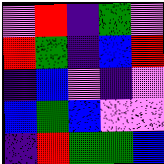[["violet", "red", "indigo", "green", "violet"], ["red", "green", "indigo", "blue", "red"], ["indigo", "blue", "violet", "indigo", "violet"], ["blue", "green", "blue", "violet", "violet"], ["indigo", "red", "green", "green", "blue"]]